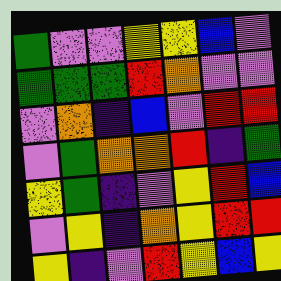[["green", "violet", "violet", "yellow", "yellow", "blue", "violet"], ["green", "green", "green", "red", "orange", "violet", "violet"], ["violet", "orange", "indigo", "blue", "violet", "red", "red"], ["violet", "green", "orange", "orange", "red", "indigo", "green"], ["yellow", "green", "indigo", "violet", "yellow", "red", "blue"], ["violet", "yellow", "indigo", "orange", "yellow", "red", "red"], ["yellow", "indigo", "violet", "red", "yellow", "blue", "yellow"]]